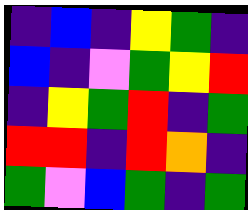[["indigo", "blue", "indigo", "yellow", "green", "indigo"], ["blue", "indigo", "violet", "green", "yellow", "red"], ["indigo", "yellow", "green", "red", "indigo", "green"], ["red", "red", "indigo", "red", "orange", "indigo"], ["green", "violet", "blue", "green", "indigo", "green"]]